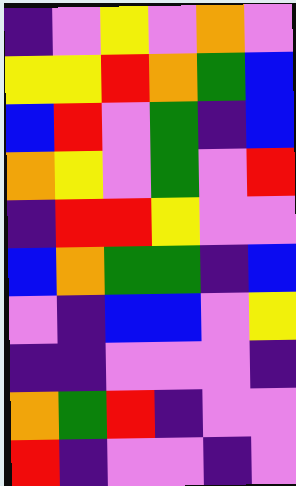[["indigo", "violet", "yellow", "violet", "orange", "violet"], ["yellow", "yellow", "red", "orange", "green", "blue"], ["blue", "red", "violet", "green", "indigo", "blue"], ["orange", "yellow", "violet", "green", "violet", "red"], ["indigo", "red", "red", "yellow", "violet", "violet"], ["blue", "orange", "green", "green", "indigo", "blue"], ["violet", "indigo", "blue", "blue", "violet", "yellow"], ["indigo", "indigo", "violet", "violet", "violet", "indigo"], ["orange", "green", "red", "indigo", "violet", "violet"], ["red", "indigo", "violet", "violet", "indigo", "violet"]]